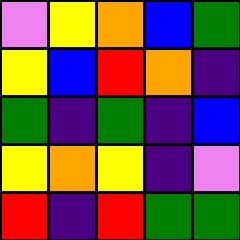[["violet", "yellow", "orange", "blue", "green"], ["yellow", "blue", "red", "orange", "indigo"], ["green", "indigo", "green", "indigo", "blue"], ["yellow", "orange", "yellow", "indigo", "violet"], ["red", "indigo", "red", "green", "green"]]